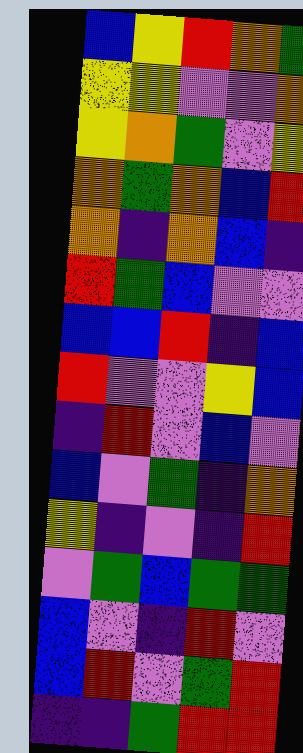[["blue", "yellow", "red", "orange", "green"], ["yellow", "yellow", "violet", "violet", "orange"], ["yellow", "orange", "green", "violet", "yellow"], ["orange", "green", "orange", "blue", "red"], ["orange", "indigo", "orange", "blue", "indigo"], ["red", "green", "blue", "violet", "violet"], ["blue", "blue", "red", "indigo", "blue"], ["red", "violet", "violet", "yellow", "blue"], ["indigo", "red", "violet", "blue", "violet"], ["blue", "violet", "green", "indigo", "orange"], ["yellow", "indigo", "violet", "indigo", "red"], ["violet", "green", "blue", "green", "green"], ["blue", "violet", "indigo", "red", "violet"], ["blue", "red", "violet", "green", "red"], ["indigo", "indigo", "green", "red", "red"]]